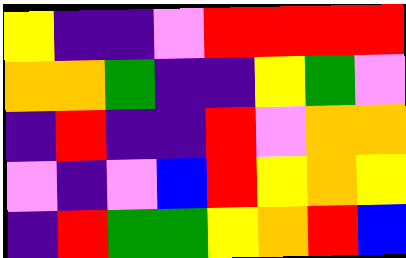[["yellow", "indigo", "indigo", "violet", "red", "red", "red", "red"], ["orange", "orange", "green", "indigo", "indigo", "yellow", "green", "violet"], ["indigo", "red", "indigo", "indigo", "red", "violet", "orange", "orange"], ["violet", "indigo", "violet", "blue", "red", "yellow", "orange", "yellow"], ["indigo", "red", "green", "green", "yellow", "orange", "red", "blue"]]